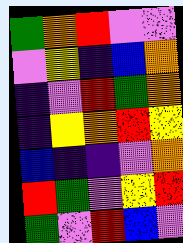[["green", "orange", "red", "violet", "violet"], ["violet", "yellow", "indigo", "blue", "orange"], ["indigo", "violet", "red", "green", "orange"], ["indigo", "yellow", "orange", "red", "yellow"], ["blue", "indigo", "indigo", "violet", "orange"], ["red", "green", "violet", "yellow", "red"], ["green", "violet", "red", "blue", "violet"]]